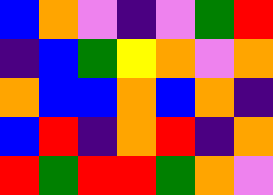[["blue", "orange", "violet", "indigo", "violet", "green", "red"], ["indigo", "blue", "green", "yellow", "orange", "violet", "orange"], ["orange", "blue", "blue", "orange", "blue", "orange", "indigo"], ["blue", "red", "indigo", "orange", "red", "indigo", "orange"], ["red", "green", "red", "red", "green", "orange", "violet"]]